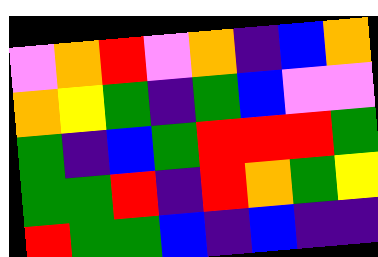[["violet", "orange", "red", "violet", "orange", "indigo", "blue", "orange"], ["orange", "yellow", "green", "indigo", "green", "blue", "violet", "violet"], ["green", "indigo", "blue", "green", "red", "red", "red", "green"], ["green", "green", "red", "indigo", "red", "orange", "green", "yellow"], ["red", "green", "green", "blue", "indigo", "blue", "indigo", "indigo"]]